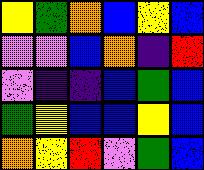[["yellow", "green", "orange", "blue", "yellow", "blue"], ["violet", "violet", "blue", "orange", "indigo", "red"], ["violet", "indigo", "indigo", "blue", "green", "blue"], ["green", "yellow", "blue", "blue", "yellow", "blue"], ["orange", "yellow", "red", "violet", "green", "blue"]]